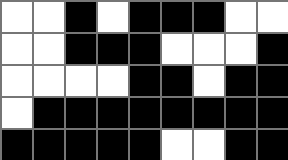[["white", "white", "black", "white", "black", "black", "black", "white", "white"], ["white", "white", "black", "black", "black", "white", "white", "white", "black"], ["white", "white", "white", "white", "black", "black", "white", "black", "black"], ["white", "black", "black", "black", "black", "black", "black", "black", "black"], ["black", "black", "black", "black", "black", "white", "white", "black", "black"]]